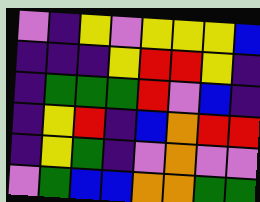[["violet", "indigo", "yellow", "violet", "yellow", "yellow", "yellow", "blue"], ["indigo", "indigo", "indigo", "yellow", "red", "red", "yellow", "indigo"], ["indigo", "green", "green", "green", "red", "violet", "blue", "indigo"], ["indigo", "yellow", "red", "indigo", "blue", "orange", "red", "red"], ["indigo", "yellow", "green", "indigo", "violet", "orange", "violet", "violet"], ["violet", "green", "blue", "blue", "orange", "orange", "green", "green"]]